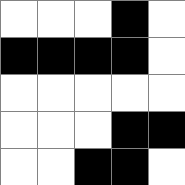[["white", "white", "white", "black", "white"], ["black", "black", "black", "black", "white"], ["white", "white", "white", "white", "white"], ["white", "white", "white", "black", "black"], ["white", "white", "black", "black", "white"]]